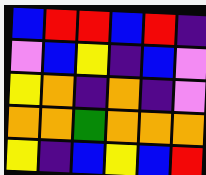[["blue", "red", "red", "blue", "red", "indigo"], ["violet", "blue", "yellow", "indigo", "blue", "violet"], ["yellow", "orange", "indigo", "orange", "indigo", "violet"], ["orange", "orange", "green", "orange", "orange", "orange"], ["yellow", "indigo", "blue", "yellow", "blue", "red"]]